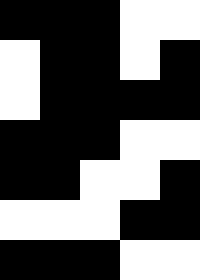[["black", "black", "black", "white", "white"], ["white", "black", "black", "white", "black"], ["white", "black", "black", "black", "black"], ["black", "black", "black", "white", "white"], ["black", "black", "white", "white", "black"], ["white", "white", "white", "black", "black"], ["black", "black", "black", "white", "white"]]